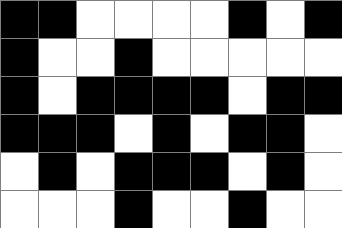[["black", "black", "white", "white", "white", "white", "black", "white", "black"], ["black", "white", "white", "black", "white", "white", "white", "white", "white"], ["black", "white", "black", "black", "black", "black", "white", "black", "black"], ["black", "black", "black", "white", "black", "white", "black", "black", "white"], ["white", "black", "white", "black", "black", "black", "white", "black", "white"], ["white", "white", "white", "black", "white", "white", "black", "white", "white"]]